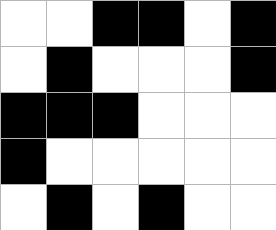[["white", "white", "black", "black", "white", "black"], ["white", "black", "white", "white", "white", "black"], ["black", "black", "black", "white", "white", "white"], ["black", "white", "white", "white", "white", "white"], ["white", "black", "white", "black", "white", "white"]]